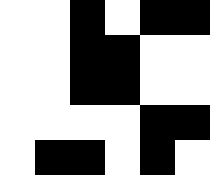[["white", "white", "black", "white", "black", "black"], ["white", "white", "black", "black", "white", "white"], ["white", "white", "black", "black", "white", "white"], ["white", "white", "white", "white", "black", "black"], ["white", "black", "black", "white", "black", "white"]]